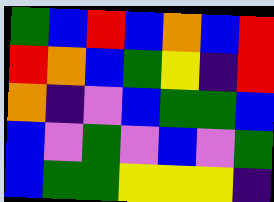[["green", "blue", "red", "blue", "orange", "blue", "red"], ["red", "orange", "blue", "green", "yellow", "indigo", "red"], ["orange", "indigo", "violet", "blue", "green", "green", "blue"], ["blue", "violet", "green", "violet", "blue", "violet", "green"], ["blue", "green", "green", "yellow", "yellow", "yellow", "indigo"]]